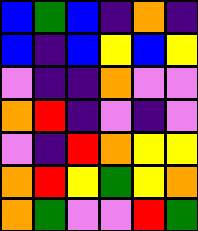[["blue", "green", "blue", "indigo", "orange", "indigo"], ["blue", "indigo", "blue", "yellow", "blue", "yellow"], ["violet", "indigo", "indigo", "orange", "violet", "violet"], ["orange", "red", "indigo", "violet", "indigo", "violet"], ["violet", "indigo", "red", "orange", "yellow", "yellow"], ["orange", "red", "yellow", "green", "yellow", "orange"], ["orange", "green", "violet", "violet", "red", "green"]]